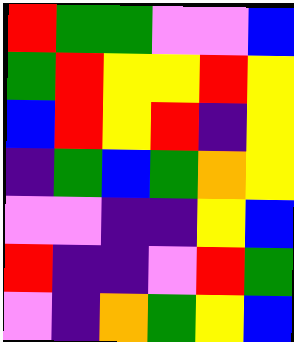[["red", "green", "green", "violet", "violet", "blue"], ["green", "red", "yellow", "yellow", "red", "yellow"], ["blue", "red", "yellow", "red", "indigo", "yellow"], ["indigo", "green", "blue", "green", "orange", "yellow"], ["violet", "violet", "indigo", "indigo", "yellow", "blue"], ["red", "indigo", "indigo", "violet", "red", "green"], ["violet", "indigo", "orange", "green", "yellow", "blue"]]